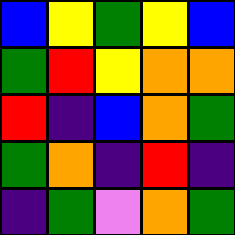[["blue", "yellow", "green", "yellow", "blue"], ["green", "red", "yellow", "orange", "orange"], ["red", "indigo", "blue", "orange", "green"], ["green", "orange", "indigo", "red", "indigo"], ["indigo", "green", "violet", "orange", "green"]]